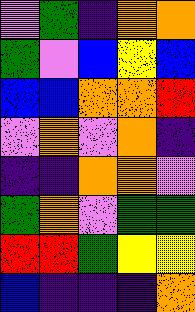[["violet", "green", "indigo", "orange", "orange"], ["green", "violet", "blue", "yellow", "blue"], ["blue", "blue", "orange", "orange", "red"], ["violet", "orange", "violet", "orange", "indigo"], ["indigo", "indigo", "orange", "orange", "violet"], ["green", "orange", "violet", "green", "green"], ["red", "red", "green", "yellow", "yellow"], ["blue", "indigo", "indigo", "indigo", "orange"]]